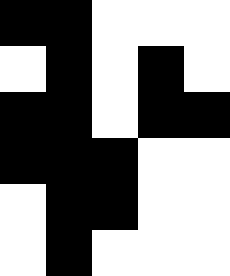[["black", "black", "white", "white", "white"], ["white", "black", "white", "black", "white"], ["black", "black", "white", "black", "black"], ["black", "black", "black", "white", "white"], ["white", "black", "black", "white", "white"], ["white", "black", "white", "white", "white"]]